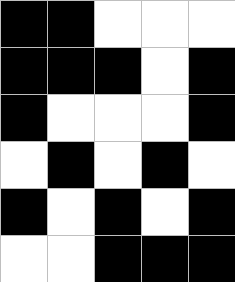[["black", "black", "white", "white", "white"], ["black", "black", "black", "white", "black"], ["black", "white", "white", "white", "black"], ["white", "black", "white", "black", "white"], ["black", "white", "black", "white", "black"], ["white", "white", "black", "black", "black"]]